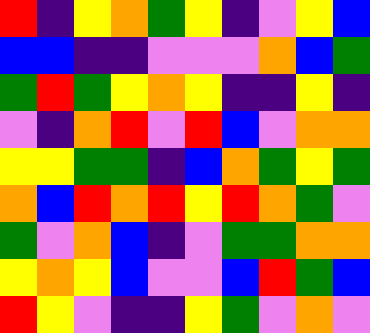[["red", "indigo", "yellow", "orange", "green", "yellow", "indigo", "violet", "yellow", "blue"], ["blue", "blue", "indigo", "indigo", "violet", "violet", "violet", "orange", "blue", "green"], ["green", "red", "green", "yellow", "orange", "yellow", "indigo", "indigo", "yellow", "indigo"], ["violet", "indigo", "orange", "red", "violet", "red", "blue", "violet", "orange", "orange"], ["yellow", "yellow", "green", "green", "indigo", "blue", "orange", "green", "yellow", "green"], ["orange", "blue", "red", "orange", "red", "yellow", "red", "orange", "green", "violet"], ["green", "violet", "orange", "blue", "indigo", "violet", "green", "green", "orange", "orange"], ["yellow", "orange", "yellow", "blue", "violet", "violet", "blue", "red", "green", "blue"], ["red", "yellow", "violet", "indigo", "indigo", "yellow", "green", "violet", "orange", "violet"]]